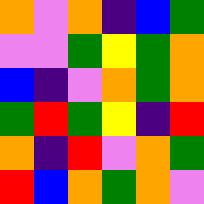[["orange", "violet", "orange", "indigo", "blue", "green"], ["violet", "violet", "green", "yellow", "green", "orange"], ["blue", "indigo", "violet", "orange", "green", "orange"], ["green", "red", "green", "yellow", "indigo", "red"], ["orange", "indigo", "red", "violet", "orange", "green"], ["red", "blue", "orange", "green", "orange", "violet"]]